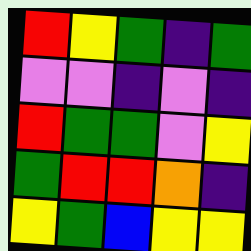[["red", "yellow", "green", "indigo", "green"], ["violet", "violet", "indigo", "violet", "indigo"], ["red", "green", "green", "violet", "yellow"], ["green", "red", "red", "orange", "indigo"], ["yellow", "green", "blue", "yellow", "yellow"]]